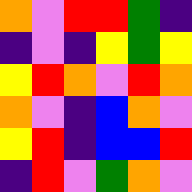[["orange", "violet", "red", "red", "green", "indigo"], ["indigo", "violet", "indigo", "yellow", "green", "yellow"], ["yellow", "red", "orange", "violet", "red", "orange"], ["orange", "violet", "indigo", "blue", "orange", "violet"], ["yellow", "red", "indigo", "blue", "blue", "red"], ["indigo", "red", "violet", "green", "orange", "violet"]]